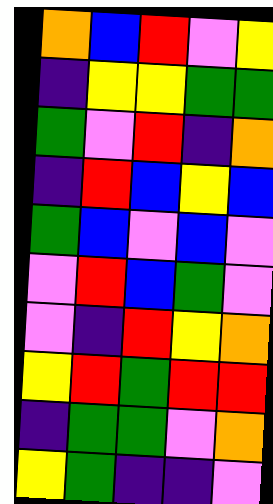[["orange", "blue", "red", "violet", "yellow"], ["indigo", "yellow", "yellow", "green", "green"], ["green", "violet", "red", "indigo", "orange"], ["indigo", "red", "blue", "yellow", "blue"], ["green", "blue", "violet", "blue", "violet"], ["violet", "red", "blue", "green", "violet"], ["violet", "indigo", "red", "yellow", "orange"], ["yellow", "red", "green", "red", "red"], ["indigo", "green", "green", "violet", "orange"], ["yellow", "green", "indigo", "indigo", "violet"]]